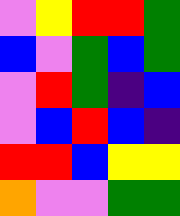[["violet", "yellow", "red", "red", "green"], ["blue", "violet", "green", "blue", "green"], ["violet", "red", "green", "indigo", "blue"], ["violet", "blue", "red", "blue", "indigo"], ["red", "red", "blue", "yellow", "yellow"], ["orange", "violet", "violet", "green", "green"]]